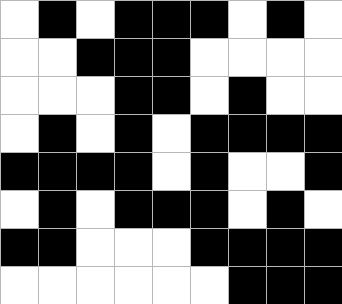[["white", "black", "white", "black", "black", "black", "white", "black", "white"], ["white", "white", "black", "black", "black", "white", "white", "white", "white"], ["white", "white", "white", "black", "black", "white", "black", "white", "white"], ["white", "black", "white", "black", "white", "black", "black", "black", "black"], ["black", "black", "black", "black", "white", "black", "white", "white", "black"], ["white", "black", "white", "black", "black", "black", "white", "black", "white"], ["black", "black", "white", "white", "white", "black", "black", "black", "black"], ["white", "white", "white", "white", "white", "white", "black", "black", "black"]]